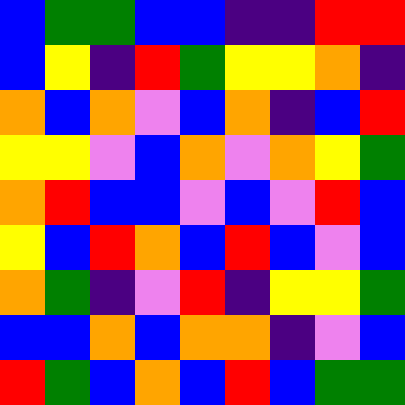[["blue", "green", "green", "blue", "blue", "indigo", "indigo", "red", "red"], ["blue", "yellow", "indigo", "red", "green", "yellow", "yellow", "orange", "indigo"], ["orange", "blue", "orange", "violet", "blue", "orange", "indigo", "blue", "red"], ["yellow", "yellow", "violet", "blue", "orange", "violet", "orange", "yellow", "green"], ["orange", "red", "blue", "blue", "violet", "blue", "violet", "red", "blue"], ["yellow", "blue", "red", "orange", "blue", "red", "blue", "violet", "blue"], ["orange", "green", "indigo", "violet", "red", "indigo", "yellow", "yellow", "green"], ["blue", "blue", "orange", "blue", "orange", "orange", "indigo", "violet", "blue"], ["red", "green", "blue", "orange", "blue", "red", "blue", "green", "green"]]